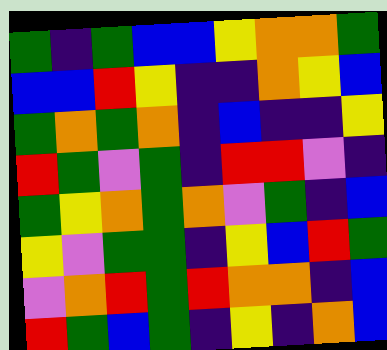[["green", "indigo", "green", "blue", "blue", "yellow", "orange", "orange", "green"], ["blue", "blue", "red", "yellow", "indigo", "indigo", "orange", "yellow", "blue"], ["green", "orange", "green", "orange", "indigo", "blue", "indigo", "indigo", "yellow"], ["red", "green", "violet", "green", "indigo", "red", "red", "violet", "indigo"], ["green", "yellow", "orange", "green", "orange", "violet", "green", "indigo", "blue"], ["yellow", "violet", "green", "green", "indigo", "yellow", "blue", "red", "green"], ["violet", "orange", "red", "green", "red", "orange", "orange", "indigo", "blue"], ["red", "green", "blue", "green", "indigo", "yellow", "indigo", "orange", "blue"]]